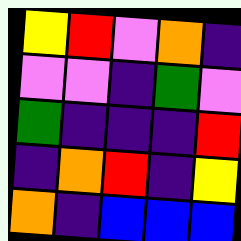[["yellow", "red", "violet", "orange", "indigo"], ["violet", "violet", "indigo", "green", "violet"], ["green", "indigo", "indigo", "indigo", "red"], ["indigo", "orange", "red", "indigo", "yellow"], ["orange", "indigo", "blue", "blue", "blue"]]